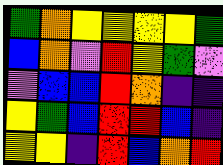[["green", "orange", "yellow", "yellow", "yellow", "yellow", "green"], ["blue", "orange", "violet", "red", "yellow", "green", "violet"], ["violet", "blue", "blue", "red", "orange", "indigo", "indigo"], ["yellow", "green", "blue", "red", "red", "blue", "indigo"], ["yellow", "yellow", "indigo", "red", "blue", "orange", "red"]]